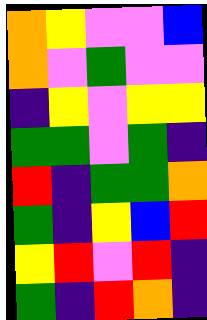[["orange", "yellow", "violet", "violet", "blue"], ["orange", "violet", "green", "violet", "violet"], ["indigo", "yellow", "violet", "yellow", "yellow"], ["green", "green", "violet", "green", "indigo"], ["red", "indigo", "green", "green", "orange"], ["green", "indigo", "yellow", "blue", "red"], ["yellow", "red", "violet", "red", "indigo"], ["green", "indigo", "red", "orange", "indigo"]]